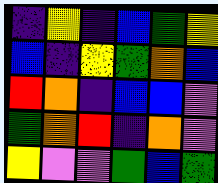[["indigo", "yellow", "indigo", "blue", "green", "yellow"], ["blue", "indigo", "yellow", "green", "orange", "blue"], ["red", "orange", "indigo", "blue", "blue", "violet"], ["green", "orange", "red", "indigo", "orange", "violet"], ["yellow", "violet", "violet", "green", "blue", "green"]]